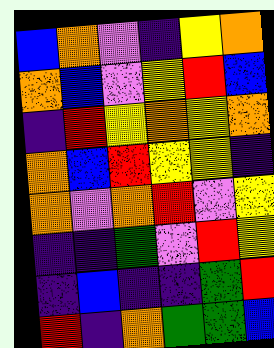[["blue", "orange", "violet", "indigo", "yellow", "orange"], ["orange", "blue", "violet", "yellow", "red", "blue"], ["indigo", "red", "yellow", "orange", "yellow", "orange"], ["orange", "blue", "red", "yellow", "yellow", "indigo"], ["orange", "violet", "orange", "red", "violet", "yellow"], ["indigo", "indigo", "green", "violet", "red", "yellow"], ["indigo", "blue", "indigo", "indigo", "green", "red"], ["red", "indigo", "orange", "green", "green", "blue"]]